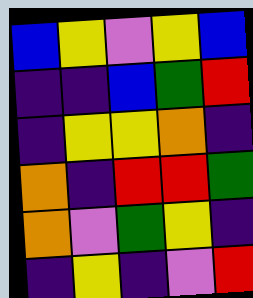[["blue", "yellow", "violet", "yellow", "blue"], ["indigo", "indigo", "blue", "green", "red"], ["indigo", "yellow", "yellow", "orange", "indigo"], ["orange", "indigo", "red", "red", "green"], ["orange", "violet", "green", "yellow", "indigo"], ["indigo", "yellow", "indigo", "violet", "red"]]